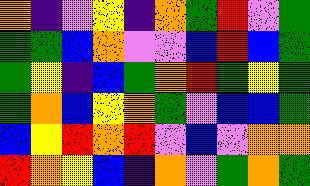[["orange", "indigo", "violet", "yellow", "indigo", "orange", "green", "red", "violet", "green"], ["green", "green", "blue", "orange", "violet", "violet", "blue", "red", "blue", "green"], ["green", "yellow", "indigo", "blue", "green", "orange", "red", "green", "yellow", "green"], ["green", "orange", "blue", "yellow", "orange", "green", "violet", "blue", "blue", "green"], ["blue", "yellow", "red", "orange", "red", "violet", "blue", "violet", "orange", "orange"], ["red", "orange", "yellow", "blue", "indigo", "orange", "violet", "green", "orange", "green"]]